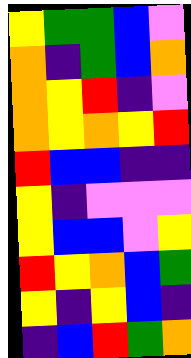[["yellow", "green", "green", "blue", "violet"], ["orange", "indigo", "green", "blue", "orange"], ["orange", "yellow", "red", "indigo", "violet"], ["orange", "yellow", "orange", "yellow", "red"], ["red", "blue", "blue", "indigo", "indigo"], ["yellow", "indigo", "violet", "violet", "violet"], ["yellow", "blue", "blue", "violet", "yellow"], ["red", "yellow", "orange", "blue", "green"], ["yellow", "indigo", "yellow", "blue", "indigo"], ["indigo", "blue", "red", "green", "orange"]]